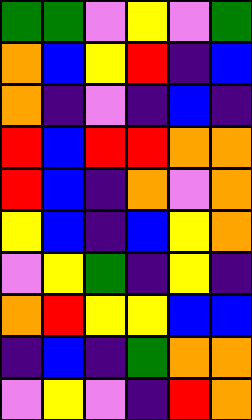[["green", "green", "violet", "yellow", "violet", "green"], ["orange", "blue", "yellow", "red", "indigo", "blue"], ["orange", "indigo", "violet", "indigo", "blue", "indigo"], ["red", "blue", "red", "red", "orange", "orange"], ["red", "blue", "indigo", "orange", "violet", "orange"], ["yellow", "blue", "indigo", "blue", "yellow", "orange"], ["violet", "yellow", "green", "indigo", "yellow", "indigo"], ["orange", "red", "yellow", "yellow", "blue", "blue"], ["indigo", "blue", "indigo", "green", "orange", "orange"], ["violet", "yellow", "violet", "indigo", "red", "orange"]]